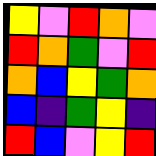[["yellow", "violet", "red", "orange", "violet"], ["red", "orange", "green", "violet", "red"], ["orange", "blue", "yellow", "green", "orange"], ["blue", "indigo", "green", "yellow", "indigo"], ["red", "blue", "violet", "yellow", "red"]]